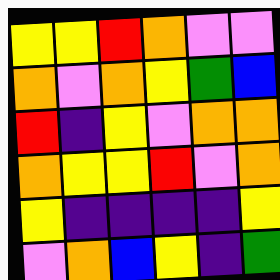[["yellow", "yellow", "red", "orange", "violet", "violet"], ["orange", "violet", "orange", "yellow", "green", "blue"], ["red", "indigo", "yellow", "violet", "orange", "orange"], ["orange", "yellow", "yellow", "red", "violet", "orange"], ["yellow", "indigo", "indigo", "indigo", "indigo", "yellow"], ["violet", "orange", "blue", "yellow", "indigo", "green"]]